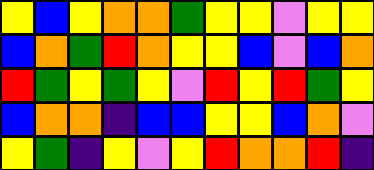[["yellow", "blue", "yellow", "orange", "orange", "green", "yellow", "yellow", "violet", "yellow", "yellow"], ["blue", "orange", "green", "red", "orange", "yellow", "yellow", "blue", "violet", "blue", "orange"], ["red", "green", "yellow", "green", "yellow", "violet", "red", "yellow", "red", "green", "yellow"], ["blue", "orange", "orange", "indigo", "blue", "blue", "yellow", "yellow", "blue", "orange", "violet"], ["yellow", "green", "indigo", "yellow", "violet", "yellow", "red", "orange", "orange", "red", "indigo"]]